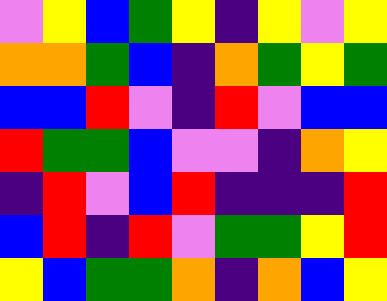[["violet", "yellow", "blue", "green", "yellow", "indigo", "yellow", "violet", "yellow"], ["orange", "orange", "green", "blue", "indigo", "orange", "green", "yellow", "green"], ["blue", "blue", "red", "violet", "indigo", "red", "violet", "blue", "blue"], ["red", "green", "green", "blue", "violet", "violet", "indigo", "orange", "yellow"], ["indigo", "red", "violet", "blue", "red", "indigo", "indigo", "indigo", "red"], ["blue", "red", "indigo", "red", "violet", "green", "green", "yellow", "red"], ["yellow", "blue", "green", "green", "orange", "indigo", "orange", "blue", "yellow"]]